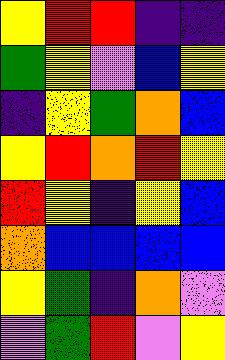[["yellow", "red", "red", "indigo", "indigo"], ["green", "yellow", "violet", "blue", "yellow"], ["indigo", "yellow", "green", "orange", "blue"], ["yellow", "red", "orange", "red", "yellow"], ["red", "yellow", "indigo", "yellow", "blue"], ["orange", "blue", "blue", "blue", "blue"], ["yellow", "green", "indigo", "orange", "violet"], ["violet", "green", "red", "violet", "yellow"]]